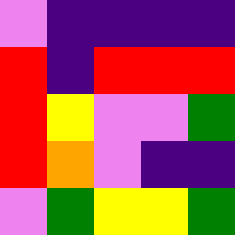[["violet", "indigo", "indigo", "indigo", "indigo"], ["red", "indigo", "red", "red", "red"], ["red", "yellow", "violet", "violet", "green"], ["red", "orange", "violet", "indigo", "indigo"], ["violet", "green", "yellow", "yellow", "green"]]